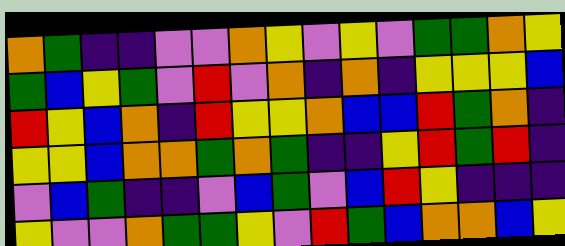[["orange", "green", "indigo", "indigo", "violet", "violet", "orange", "yellow", "violet", "yellow", "violet", "green", "green", "orange", "yellow"], ["green", "blue", "yellow", "green", "violet", "red", "violet", "orange", "indigo", "orange", "indigo", "yellow", "yellow", "yellow", "blue"], ["red", "yellow", "blue", "orange", "indigo", "red", "yellow", "yellow", "orange", "blue", "blue", "red", "green", "orange", "indigo"], ["yellow", "yellow", "blue", "orange", "orange", "green", "orange", "green", "indigo", "indigo", "yellow", "red", "green", "red", "indigo"], ["violet", "blue", "green", "indigo", "indigo", "violet", "blue", "green", "violet", "blue", "red", "yellow", "indigo", "indigo", "indigo"], ["yellow", "violet", "violet", "orange", "green", "green", "yellow", "violet", "red", "green", "blue", "orange", "orange", "blue", "yellow"]]